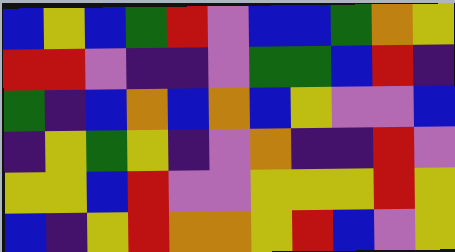[["blue", "yellow", "blue", "green", "red", "violet", "blue", "blue", "green", "orange", "yellow"], ["red", "red", "violet", "indigo", "indigo", "violet", "green", "green", "blue", "red", "indigo"], ["green", "indigo", "blue", "orange", "blue", "orange", "blue", "yellow", "violet", "violet", "blue"], ["indigo", "yellow", "green", "yellow", "indigo", "violet", "orange", "indigo", "indigo", "red", "violet"], ["yellow", "yellow", "blue", "red", "violet", "violet", "yellow", "yellow", "yellow", "red", "yellow"], ["blue", "indigo", "yellow", "red", "orange", "orange", "yellow", "red", "blue", "violet", "yellow"]]